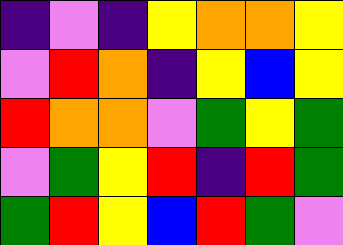[["indigo", "violet", "indigo", "yellow", "orange", "orange", "yellow"], ["violet", "red", "orange", "indigo", "yellow", "blue", "yellow"], ["red", "orange", "orange", "violet", "green", "yellow", "green"], ["violet", "green", "yellow", "red", "indigo", "red", "green"], ["green", "red", "yellow", "blue", "red", "green", "violet"]]